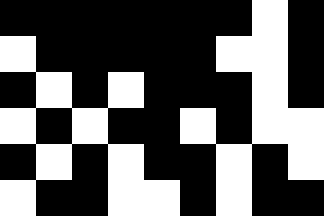[["black", "black", "black", "black", "black", "black", "black", "white", "black"], ["white", "black", "black", "black", "black", "black", "white", "white", "black"], ["black", "white", "black", "white", "black", "black", "black", "white", "black"], ["white", "black", "white", "black", "black", "white", "black", "white", "white"], ["black", "white", "black", "white", "black", "black", "white", "black", "white"], ["white", "black", "black", "white", "white", "black", "white", "black", "black"]]